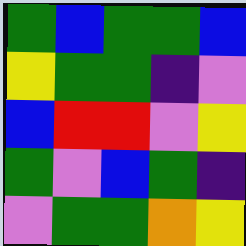[["green", "blue", "green", "green", "blue"], ["yellow", "green", "green", "indigo", "violet"], ["blue", "red", "red", "violet", "yellow"], ["green", "violet", "blue", "green", "indigo"], ["violet", "green", "green", "orange", "yellow"]]